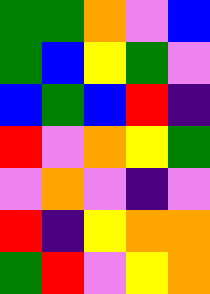[["green", "green", "orange", "violet", "blue"], ["green", "blue", "yellow", "green", "violet"], ["blue", "green", "blue", "red", "indigo"], ["red", "violet", "orange", "yellow", "green"], ["violet", "orange", "violet", "indigo", "violet"], ["red", "indigo", "yellow", "orange", "orange"], ["green", "red", "violet", "yellow", "orange"]]